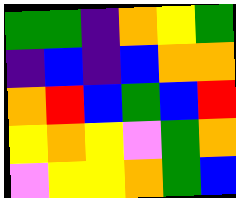[["green", "green", "indigo", "orange", "yellow", "green"], ["indigo", "blue", "indigo", "blue", "orange", "orange"], ["orange", "red", "blue", "green", "blue", "red"], ["yellow", "orange", "yellow", "violet", "green", "orange"], ["violet", "yellow", "yellow", "orange", "green", "blue"]]